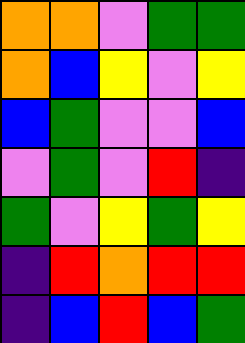[["orange", "orange", "violet", "green", "green"], ["orange", "blue", "yellow", "violet", "yellow"], ["blue", "green", "violet", "violet", "blue"], ["violet", "green", "violet", "red", "indigo"], ["green", "violet", "yellow", "green", "yellow"], ["indigo", "red", "orange", "red", "red"], ["indigo", "blue", "red", "blue", "green"]]